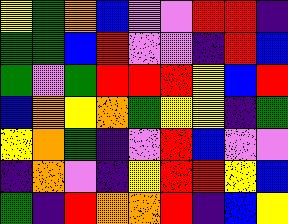[["yellow", "green", "orange", "blue", "violet", "violet", "red", "red", "indigo"], ["green", "green", "blue", "red", "violet", "violet", "indigo", "red", "blue"], ["green", "violet", "green", "red", "red", "red", "yellow", "blue", "red"], ["blue", "orange", "yellow", "orange", "green", "yellow", "yellow", "indigo", "green"], ["yellow", "orange", "green", "indigo", "violet", "red", "blue", "violet", "violet"], ["indigo", "orange", "violet", "indigo", "yellow", "red", "red", "yellow", "blue"], ["green", "indigo", "red", "orange", "orange", "red", "indigo", "blue", "yellow"]]